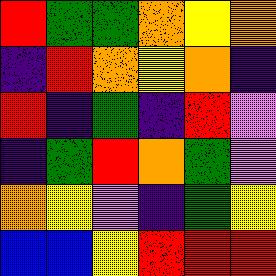[["red", "green", "green", "orange", "yellow", "orange"], ["indigo", "red", "orange", "yellow", "orange", "indigo"], ["red", "indigo", "green", "indigo", "red", "violet"], ["indigo", "green", "red", "orange", "green", "violet"], ["orange", "yellow", "violet", "indigo", "green", "yellow"], ["blue", "blue", "yellow", "red", "red", "red"]]